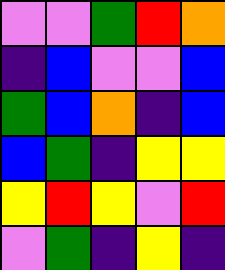[["violet", "violet", "green", "red", "orange"], ["indigo", "blue", "violet", "violet", "blue"], ["green", "blue", "orange", "indigo", "blue"], ["blue", "green", "indigo", "yellow", "yellow"], ["yellow", "red", "yellow", "violet", "red"], ["violet", "green", "indigo", "yellow", "indigo"]]